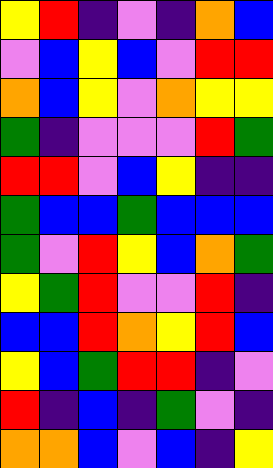[["yellow", "red", "indigo", "violet", "indigo", "orange", "blue"], ["violet", "blue", "yellow", "blue", "violet", "red", "red"], ["orange", "blue", "yellow", "violet", "orange", "yellow", "yellow"], ["green", "indigo", "violet", "violet", "violet", "red", "green"], ["red", "red", "violet", "blue", "yellow", "indigo", "indigo"], ["green", "blue", "blue", "green", "blue", "blue", "blue"], ["green", "violet", "red", "yellow", "blue", "orange", "green"], ["yellow", "green", "red", "violet", "violet", "red", "indigo"], ["blue", "blue", "red", "orange", "yellow", "red", "blue"], ["yellow", "blue", "green", "red", "red", "indigo", "violet"], ["red", "indigo", "blue", "indigo", "green", "violet", "indigo"], ["orange", "orange", "blue", "violet", "blue", "indigo", "yellow"]]